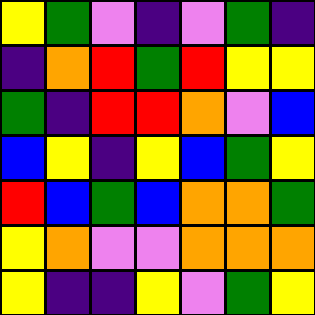[["yellow", "green", "violet", "indigo", "violet", "green", "indigo"], ["indigo", "orange", "red", "green", "red", "yellow", "yellow"], ["green", "indigo", "red", "red", "orange", "violet", "blue"], ["blue", "yellow", "indigo", "yellow", "blue", "green", "yellow"], ["red", "blue", "green", "blue", "orange", "orange", "green"], ["yellow", "orange", "violet", "violet", "orange", "orange", "orange"], ["yellow", "indigo", "indigo", "yellow", "violet", "green", "yellow"]]